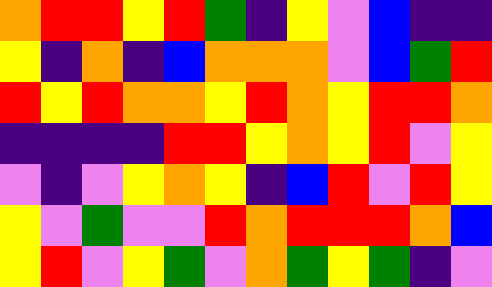[["orange", "red", "red", "yellow", "red", "green", "indigo", "yellow", "violet", "blue", "indigo", "indigo"], ["yellow", "indigo", "orange", "indigo", "blue", "orange", "orange", "orange", "violet", "blue", "green", "red"], ["red", "yellow", "red", "orange", "orange", "yellow", "red", "orange", "yellow", "red", "red", "orange"], ["indigo", "indigo", "indigo", "indigo", "red", "red", "yellow", "orange", "yellow", "red", "violet", "yellow"], ["violet", "indigo", "violet", "yellow", "orange", "yellow", "indigo", "blue", "red", "violet", "red", "yellow"], ["yellow", "violet", "green", "violet", "violet", "red", "orange", "red", "red", "red", "orange", "blue"], ["yellow", "red", "violet", "yellow", "green", "violet", "orange", "green", "yellow", "green", "indigo", "violet"]]